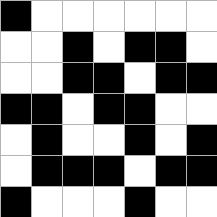[["black", "white", "white", "white", "white", "white", "white"], ["white", "white", "black", "white", "black", "black", "white"], ["white", "white", "black", "black", "white", "black", "black"], ["black", "black", "white", "black", "black", "white", "white"], ["white", "black", "white", "white", "black", "white", "black"], ["white", "black", "black", "black", "white", "black", "black"], ["black", "white", "white", "white", "black", "white", "white"]]